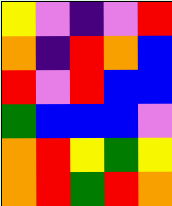[["yellow", "violet", "indigo", "violet", "red"], ["orange", "indigo", "red", "orange", "blue"], ["red", "violet", "red", "blue", "blue"], ["green", "blue", "blue", "blue", "violet"], ["orange", "red", "yellow", "green", "yellow"], ["orange", "red", "green", "red", "orange"]]